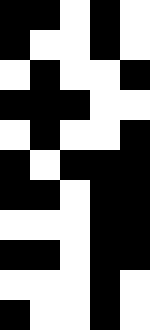[["black", "black", "white", "black", "white"], ["black", "white", "white", "black", "white"], ["white", "black", "white", "white", "black"], ["black", "black", "black", "white", "white"], ["white", "black", "white", "white", "black"], ["black", "white", "black", "black", "black"], ["black", "black", "white", "black", "black"], ["white", "white", "white", "black", "black"], ["black", "black", "white", "black", "black"], ["white", "white", "white", "black", "white"], ["black", "white", "white", "black", "white"]]